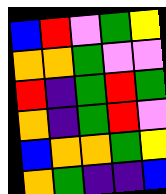[["blue", "red", "violet", "green", "yellow"], ["orange", "orange", "green", "violet", "violet"], ["red", "indigo", "green", "red", "green"], ["orange", "indigo", "green", "red", "violet"], ["blue", "orange", "orange", "green", "yellow"], ["orange", "green", "indigo", "indigo", "blue"]]